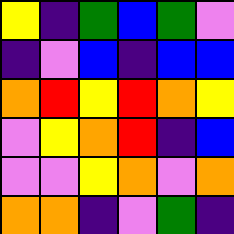[["yellow", "indigo", "green", "blue", "green", "violet"], ["indigo", "violet", "blue", "indigo", "blue", "blue"], ["orange", "red", "yellow", "red", "orange", "yellow"], ["violet", "yellow", "orange", "red", "indigo", "blue"], ["violet", "violet", "yellow", "orange", "violet", "orange"], ["orange", "orange", "indigo", "violet", "green", "indigo"]]